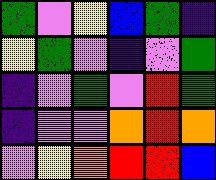[["green", "violet", "yellow", "blue", "green", "indigo"], ["yellow", "green", "violet", "indigo", "violet", "green"], ["indigo", "violet", "green", "violet", "red", "green"], ["indigo", "violet", "violet", "orange", "red", "orange"], ["violet", "yellow", "orange", "red", "red", "blue"]]